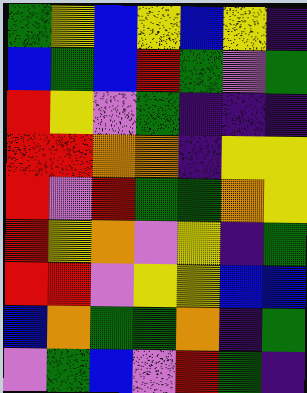[["green", "yellow", "blue", "yellow", "blue", "yellow", "indigo"], ["blue", "green", "blue", "red", "green", "violet", "green"], ["red", "yellow", "violet", "green", "indigo", "indigo", "indigo"], ["red", "red", "orange", "orange", "indigo", "yellow", "yellow"], ["red", "violet", "red", "green", "green", "orange", "yellow"], ["red", "yellow", "orange", "violet", "yellow", "indigo", "green"], ["red", "red", "violet", "yellow", "yellow", "blue", "blue"], ["blue", "orange", "green", "green", "orange", "indigo", "green"], ["violet", "green", "blue", "violet", "red", "green", "indigo"]]